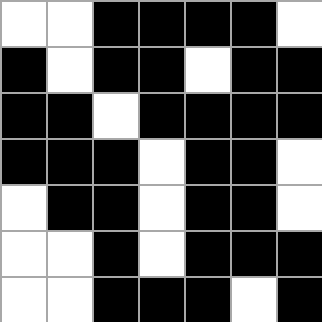[["white", "white", "black", "black", "black", "black", "white"], ["black", "white", "black", "black", "white", "black", "black"], ["black", "black", "white", "black", "black", "black", "black"], ["black", "black", "black", "white", "black", "black", "white"], ["white", "black", "black", "white", "black", "black", "white"], ["white", "white", "black", "white", "black", "black", "black"], ["white", "white", "black", "black", "black", "white", "black"]]